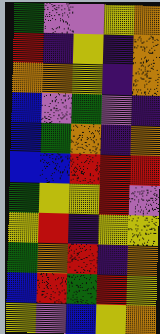[["green", "violet", "violet", "yellow", "orange"], ["red", "indigo", "yellow", "indigo", "orange"], ["orange", "orange", "yellow", "indigo", "orange"], ["blue", "violet", "green", "violet", "indigo"], ["blue", "green", "orange", "indigo", "orange"], ["blue", "blue", "red", "red", "red"], ["green", "yellow", "yellow", "red", "violet"], ["yellow", "red", "indigo", "yellow", "yellow"], ["green", "orange", "red", "indigo", "orange"], ["blue", "red", "green", "red", "yellow"], ["yellow", "violet", "blue", "yellow", "orange"]]